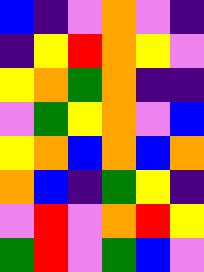[["blue", "indigo", "violet", "orange", "violet", "indigo"], ["indigo", "yellow", "red", "orange", "yellow", "violet"], ["yellow", "orange", "green", "orange", "indigo", "indigo"], ["violet", "green", "yellow", "orange", "violet", "blue"], ["yellow", "orange", "blue", "orange", "blue", "orange"], ["orange", "blue", "indigo", "green", "yellow", "indigo"], ["violet", "red", "violet", "orange", "red", "yellow"], ["green", "red", "violet", "green", "blue", "violet"]]